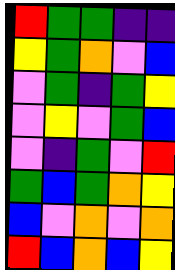[["red", "green", "green", "indigo", "indigo"], ["yellow", "green", "orange", "violet", "blue"], ["violet", "green", "indigo", "green", "yellow"], ["violet", "yellow", "violet", "green", "blue"], ["violet", "indigo", "green", "violet", "red"], ["green", "blue", "green", "orange", "yellow"], ["blue", "violet", "orange", "violet", "orange"], ["red", "blue", "orange", "blue", "yellow"]]